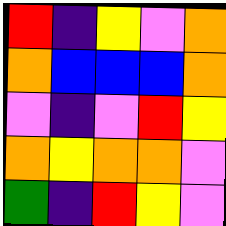[["red", "indigo", "yellow", "violet", "orange"], ["orange", "blue", "blue", "blue", "orange"], ["violet", "indigo", "violet", "red", "yellow"], ["orange", "yellow", "orange", "orange", "violet"], ["green", "indigo", "red", "yellow", "violet"]]